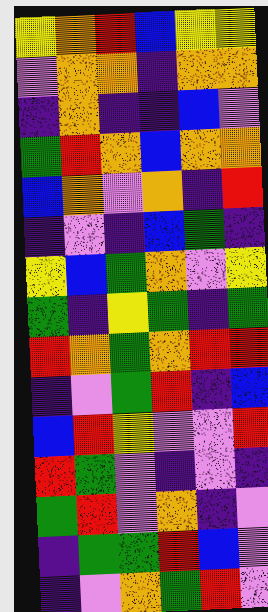[["yellow", "orange", "red", "blue", "yellow", "yellow"], ["violet", "orange", "orange", "indigo", "orange", "orange"], ["indigo", "orange", "indigo", "indigo", "blue", "violet"], ["green", "red", "orange", "blue", "orange", "orange"], ["blue", "orange", "violet", "orange", "indigo", "red"], ["indigo", "violet", "indigo", "blue", "green", "indigo"], ["yellow", "blue", "green", "orange", "violet", "yellow"], ["green", "indigo", "yellow", "green", "indigo", "green"], ["red", "orange", "green", "orange", "red", "red"], ["indigo", "violet", "green", "red", "indigo", "blue"], ["blue", "red", "yellow", "violet", "violet", "red"], ["red", "green", "violet", "indigo", "violet", "indigo"], ["green", "red", "violet", "orange", "indigo", "violet"], ["indigo", "green", "green", "red", "blue", "violet"], ["indigo", "violet", "orange", "green", "red", "violet"]]